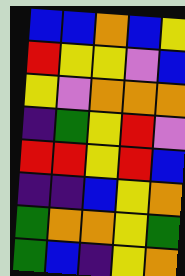[["blue", "blue", "orange", "blue", "yellow"], ["red", "yellow", "yellow", "violet", "blue"], ["yellow", "violet", "orange", "orange", "orange"], ["indigo", "green", "yellow", "red", "violet"], ["red", "red", "yellow", "red", "blue"], ["indigo", "indigo", "blue", "yellow", "orange"], ["green", "orange", "orange", "yellow", "green"], ["green", "blue", "indigo", "yellow", "orange"]]